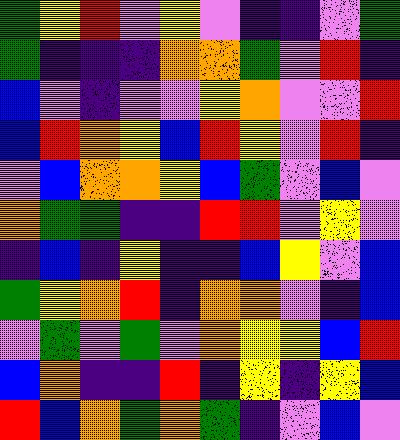[["green", "yellow", "red", "violet", "yellow", "violet", "indigo", "indigo", "violet", "green"], ["green", "indigo", "indigo", "indigo", "orange", "orange", "green", "violet", "red", "indigo"], ["blue", "violet", "indigo", "violet", "violet", "yellow", "orange", "violet", "violet", "red"], ["blue", "red", "orange", "yellow", "blue", "red", "yellow", "violet", "red", "indigo"], ["violet", "blue", "orange", "orange", "yellow", "blue", "green", "violet", "blue", "violet"], ["orange", "green", "green", "indigo", "indigo", "red", "red", "violet", "yellow", "violet"], ["indigo", "blue", "indigo", "yellow", "indigo", "indigo", "blue", "yellow", "violet", "blue"], ["green", "yellow", "orange", "red", "indigo", "orange", "orange", "violet", "indigo", "blue"], ["violet", "green", "violet", "green", "violet", "orange", "yellow", "yellow", "blue", "red"], ["blue", "orange", "indigo", "indigo", "red", "indigo", "yellow", "indigo", "yellow", "blue"], ["red", "blue", "orange", "green", "orange", "green", "indigo", "violet", "blue", "violet"]]